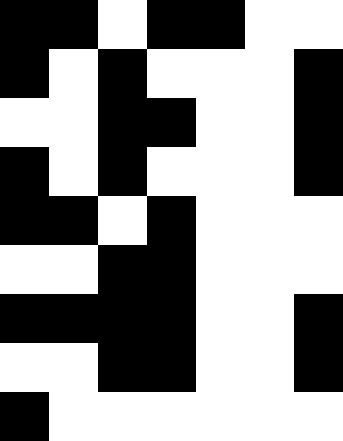[["black", "black", "white", "black", "black", "white", "white"], ["black", "white", "black", "white", "white", "white", "black"], ["white", "white", "black", "black", "white", "white", "black"], ["black", "white", "black", "white", "white", "white", "black"], ["black", "black", "white", "black", "white", "white", "white"], ["white", "white", "black", "black", "white", "white", "white"], ["black", "black", "black", "black", "white", "white", "black"], ["white", "white", "black", "black", "white", "white", "black"], ["black", "white", "white", "white", "white", "white", "white"]]